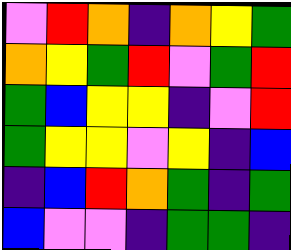[["violet", "red", "orange", "indigo", "orange", "yellow", "green"], ["orange", "yellow", "green", "red", "violet", "green", "red"], ["green", "blue", "yellow", "yellow", "indigo", "violet", "red"], ["green", "yellow", "yellow", "violet", "yellow", "indigo", "blue"], ["indigo", "blue", "red", "orange", "green", "indigo", "green"], ["blue", "violet", "violet", "indigo", "green", "green", "indigo"]]